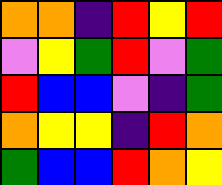[["orange", "orange", "indigo", "red", "yellow", "red"], ["violet", "yellow", "green", "red", "violet", "green"], ["red", "blue", "blue", "violet", "indigo", "green"], ["orange", "yellow", "yellow", "indigo", "red", "orange"], ["green", "blue", "blue", "red", "orange", "yellow"]]